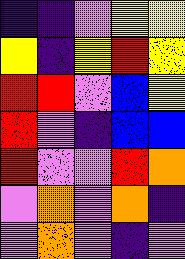[["indigo", "indigo", "violet", "yellow", "yellow"], ["yellow", "indigo", "yellow", "red", "yellow"], ["red", "red", "violet", "blue", "yellow"], ["red", "violet", "indigo", "blue", "blue"], ["red", "violet", "violet", "red", "orange"], ["violet", "orange", "violet", "orange", "indigo"], ["violet", "orange", "violet", "indigo", "violet"]]